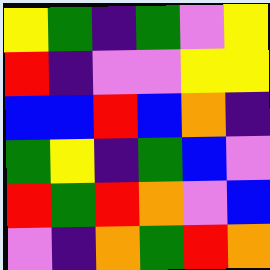[["yellow", "green", "indigo", "green", "violet", "yellow"], ["red", "indigo", "violet", "violet", "yellow", "yellow"], ["blue", "blue", "red", "blue", "orange", "indigo"], ["green", "yellow", "indigo", "green", "blue", "violet"], ["red", "green", "red", "orange", "violet", "blue"], ["violet", "indigo", "orange", "green", "red", "orange"]]